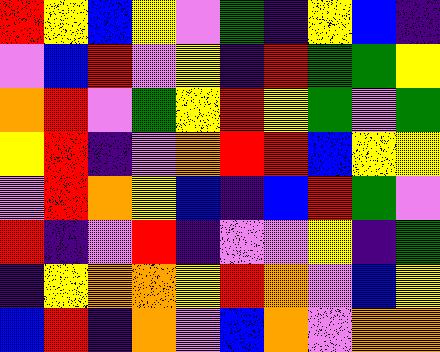[["red", "yellow", "blue", "yellow", "violet", "green", "indigo", "yellow", "blue", "indigo"], ["violet", "blue", "red", "violet", "yellow", "indigo", "red", "green", "green", "yellow"], ["orange", "red", "violet", "green", "yellow", "red", "yellow", "green", "violet", "green"], ["yellow", "red", "indigo", "violet", "orange", "red", "red", "blue", "yellow", "yellow"], ["violet", "red", "orange", "yellow", "blue", "indigo", "blue", "red", "green", "violet"], ["red", "indigo", "violet", "red", "indigo", "violet", "violet", "yellow", "indigo", "green"], ["indigo", "yellow", "orange", "orange", "yellow", "red", "orange", "violet", "blue", "yellow"], ["blue", "red", "indigo", "orange", "violet", "blue", "orange", "violet", "orange", "orange"]]